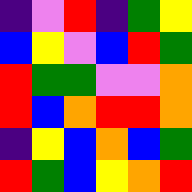[["indigo", "violet", "red", "indigo", "green", "yellow"], ["blue", "yellow", "violet", "blue", "red", "green"], ["red", "green", "green", "violet", "violet", "orange"], ["red", "blue", "orange", "red", "red", "orange"], ["indigo", "yellow", "blue", "orange", "blue", "green"], ["red", "green", "blue", "yellow", "orange", "red"]]